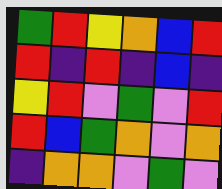[["green", "red", "yellow", "orange", "blue", "red"], ["red", "indigo", "red", "indigo", "blue", "indigo"], ["yellow", "red", "violet", "green", "violet", "red"], ["red", "blue", "green", "orange", "violet", "orange"], ["indigo", "orange", "orange", "violet", "green", "violet"]]